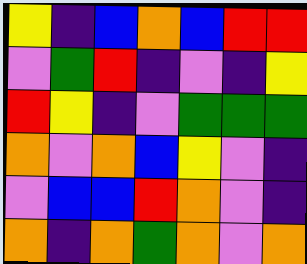[["yellow", "indigo", "blue", "orange", "blue", "red", "red"], ["violet", "green", "red", "indigo", "violet", "indigo", "yellow"], ["red", "yellow", "indigo", "violet", "green", "green", "green"], ["orange", "violet", "orange", "blue", "yellow", "violet", "indigo"], ["violet", "blue", "blue", "red", "orange", "violet", "indigo"], ["orange", "indigo", "orange", "green", "orange", "violet", "orange"]]